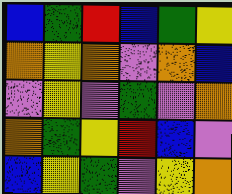[["blue", "green", "red", "blue", "green", "yellow"], ["orange", "yellow", "orange", "violet", "orange", "blue"], ["violet", "yellow", "violet", "green", "violet", "orange"], ["orange", "green", "yellow", "red", "blue", "violet"], ["blue", "yellow", "green", "violet", "yellow", "orange"]]